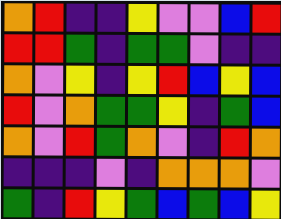[["orange", "red", "indigo", "indigo", "yellow", "violet", "violet", "blue", "red"], ["red", "red", "green", "indigo", "green", "green", "violet", "indigo", "indigo"], ["orange", "violet", "yellow", "indigo", "yellow", "red", "blue", "yellow", "blue"], ["red", "violet", "orange", "green", "green", "yellow", "indigo", "green", "blue"], ["orange", "violet", "red", "green", "orange", "violet", "indigo", "red", "orange"], ["indigo", "indigo", "indigo", "violet", "indigo", "orange", "orange", "orange", "violet"], ["green", "indigo", "red", "yellow", "green", "blue", "green", "blue", "yellow"]]